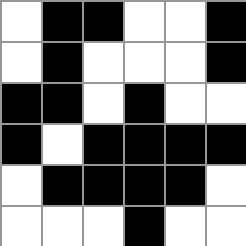[["white", "black", "black", "white", "white", "black"], ["white", "black", "white", "white", "white", "black"], ["black", "black", "white", "black", "white", "white"], ["black", "white", "black", "black", "black", "black"], ["white", "black", "black", "black", "black", "white"], ["white", "white", "white", "black", "white", "white"]]